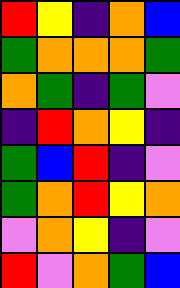[["red", "yellow", "indigo", "orange", "blue"], ["green", "orange", "orange", "orange", "green"], ["orange", "green", "indigo", "green", "violet"], ["indigo", "red", "orange", "yellow", "indigo"], ["green", "blue", "red", "indigo", "violet"], ["green", "orange", "red", "yellow", "orange"], ["violet", "orange", "yellow", "indigo", "violet"], ["red", "violet", "orange", "green", "blue"]]